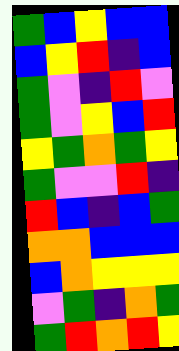[["green", "blue", "yellow", "blue", "blue"], ["blue", "yellow", "red", "indigo", "blue"], ["green", "violet", "indigo", "red", "violet"], ["green", "violet", "yellow", "blue", "red"], ["yellow", "green", "orange", "green", "yellow"], ["green", "violet", "violet", "red", "indigo"], ["red", "blue", "indigo", "blue", "green"], ["orange", "orange", "blue", "blue", "blue"], ["blue", "orange", "yellow", "yellow", "yellow"], ["violet", "green", "indigo", "orange", "green"], ["green", "red", "orange", "red", "yellow"]]